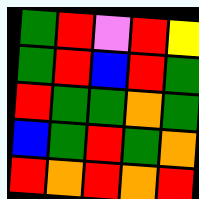[["green", "red", "violet", "red", "yellow"], ["green", "red", "blue", "red", "green"], ["red", "green", "green", "orange", "green"], ["blue", "green", "red", "green", "orange"], ["red", "orange", "red", "orange", "red"]]